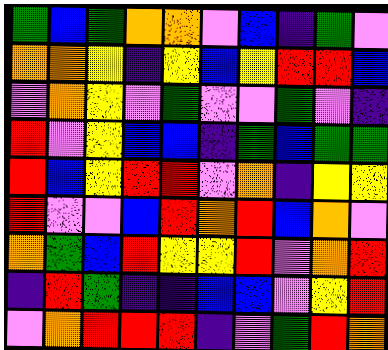[["green", "blue", "green", "orange", "orange", "violet", "blue", "indigo", "green", "violet"], ["orange", "orange", "yellow", "indigo", "yellow", "blue", "yellow", "red", "red", "blue"], ["violet", "orange", "yellow", "violet", "green", "violet", "violet", "green", "violet", "indigo"], ["red", "violet", "yellow", "blue", "blue", "indigo", "green", "blue", "green", "green"], ["red", "blue", "yellow", "red", "red", "violet", "orange", "indigo", "yellow", "yellow"], ["red", "violet", "violet", "blue", "red", "orange", "red", "blue", "orange", "violet"], ["orange", "green", "blue", "red", "yellow", "yellow", "red", "violet", "orange", "red"], ["indigo", "red", "green", "indigo", "indigo", "blue", "blue", "violet", "yellow", "red"], ["violet", "orange", "red", "red", "red", "indigo", "violet", "green", "red", "orange"]]